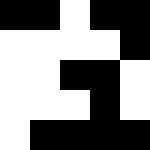[["black", "black", "white", "black", "black"], ["white", "white", "white", "white", "black"], ["white", "white", "black", "black", "white"], ["white", "white", "white", "black", "white"], ["white", "black", "black", "black", "black"]]